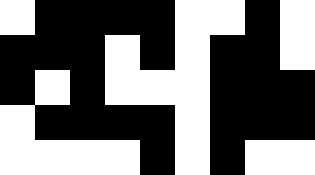[["white", "black", "black", "black", "black", "white", "white", "black", "white"], ["black", "black", "black", "white", "black", "white", "black", "black", "white"], ["black", "white", "black", "white", "white", "white", "black", "black", "black"], ["white", "black", "black", "black", "black", "white", "black", "black", "black"], ["white", "white", "white", "white", "black", "white", "black", "white", "white"]]